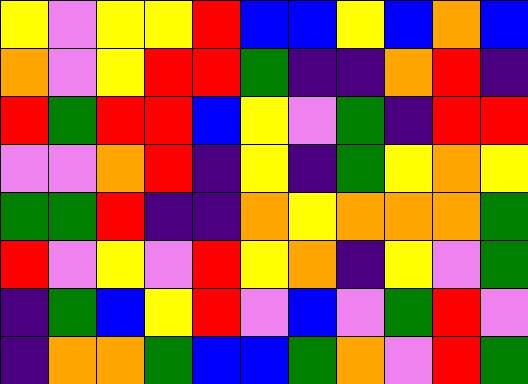[["yellow", "violet", "yellow", "yellow", "red", "blue", "blue", "yellow", "blue", "orange", "blue"], ["orange", "violet", "yellow", "red", "red", "green", "indigo", "indigo", "orange", "red", "indigo"], ["red", "green", "red", "red", "blue", "yellow", "violet", "green", "indigo", "red", "red"], ["violet", "violet", "orange", "red", "indigo", "yellow", "indigo", "green", "yellow", "orange", "yellow"], ["green", "green", "red", "indigo", "indigo", "orange", "yellow", "orange", "orange", "orange", "green"], ["red", "violet", "yellow", "violet", "red", "yellow", "orange", "indigo", "yellow", "violet", "green"], ["indigo", "green", "blue", "yellow", "red", "violet", "blue", "violet", "green", "red", "violet"], ["indigo", "orange", "orange", "green", "blue", "blue", "green", "orange", "violet", "red", "green"]]